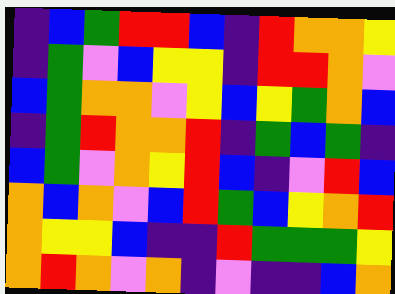[["indigo", "blue", "green", "red", "red", "blue", "indigo", "red", "orange", "orange", "yellow"], ["indigo", "green", "violet", "blue", "yellow", "yellow", "indigo", "red", "red", "orange", "violet"], ["blue", "green", "orange", "orange", "violet", "yellow", "blue", "yellow", "green", "orange", "blue"], ["indigo", "green", "red", "orange", "orange", "red", "indigo", "green", "blue", "green", "indigo"], ["blue", "green", "violet", "orange", "yellow", "red", "blue", "indigo", "violet", "red", "blue"], ["orange", "blue", "orange", "violet", "blue", "red", "green", "blue", "yellow", "orange", "red"], ["orange", "yellow", "yellow", "blue", "indigo", "indigo", "red", "green", "green", "green", "yellow"], ["orange", "red", "orange", "violet", "orange", "indigo", "violet", "indigo", "indigo", "blue", "orange"]]